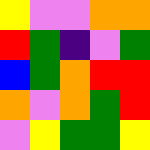[["yellow", "violet", "violet", "orange", "orange"], ["red", "green", "indigo", "violet", "green"], ["blue", "green", "orange", "red", "red"], ["orange", "violet", "orange", "green", "red"], ["violet", "yellow", "green", "green", "yellow"]]